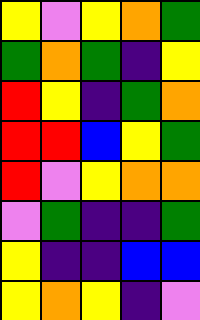[["yellow", "violet", "yellow", "orange", "green"], ["green", "orange", "green", "indigo", "yellow"], ["red", "yellow", "indigo", "green", "orange"], ["red", "red", "blue", "yellow", "green"], ["red", "violet", "yellow", "orange", "orange"], ["violet", "green", "indigo", "indigo", "green"], ["yellow", "indigo", "indigo", "blue", "blue"], ["yellow", "orange", "yellow", "indigo", "violet"]]